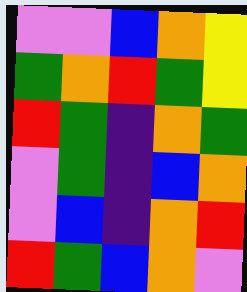[["violet", "violet", "blue", "orange", "yellow"], ["green", "orange", "red", "green", "yellow"], ["red", "green", "indigo", "orange", "green"], ["violet", "green", "indigo", "blue", "orange"], ["violet", "blue", "indigo", "orange", "red"], ["red", "green", "blue", "orange", "violet"]]